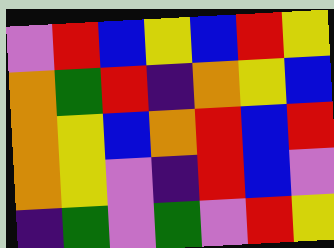[["violet", "red", "blue", "yellow", "blue", "red", "yellow"], ["orange", "green", "red", "indigo", "orange", "yellow", "blue"], ["orange", "yellow", "blue", "orange", "red", "blue", "red"], ["orange", "yellow", "violet", "indigo", "red", "blue", "violet"], ["indigo", "green", "violet", "green", "violet", "red", "yellow"]]